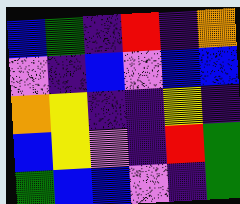[["blue", "green", "indigo", "red", "indigo", "orange"], ["violet", "indigo", "blue", "violet", "blue", "blue"], ["orange", "yellow", "indigo", "indigo", "yellow", "indigo"], ["blue", "yellow", "violet", "indigo", "red", "green"], ["green", "blue", "blue", "violet", "indigo", "green"]]